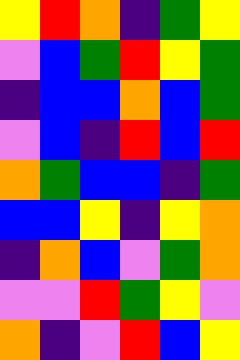[["yellow", "red", "orange", "indigo", "green", "yellow"], ["violet", "blue", "green", "red", "yellow", "green"], ["indigo", "blue", "blue", "orange", "blue", "green"], ["violet", "blue", "indigo", "red", "blue", "red"], ["orange", "green", "blue", "blue", "indigo", "green"], ["blue", "blue", "yellow", "indigo", "yellow", "orange"], ["indigo", "orange", "blue", "violet", "green", "orange"], ["violet", "violet", "red", "green", "yellow", "violet"], ["orange", "indigo", "violet", "red", "blue", "yellow"]]